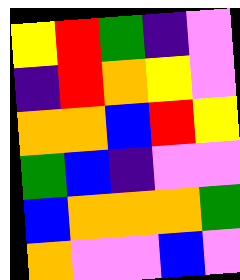[["yellow", "red", "green", "indigo", "violet"], ["indigo", "red", "orange", "yellow", "violet"], ["orange", "orange", "blue", "red", "yellow"], ["green", "blue", "indigo", "violet", "violet"], ["blue", "orange", "orange", "orange", "green"], ["orange", "violet", "violet", "blue", "violet"]]